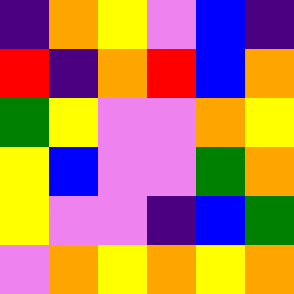[["indigo", "orange", "yellow", "violet", "blue", "indigo"], ["red", "indigo", "orange", "red", "blue", "orange"], ["green", "yellow", "violet", "violet", "orange", "yellow"], ["yellow", "blue", "violet", "violet", "green", "orange"], ["yellow", "violet", "violet", "indigo", "blue", "green"], ["violet", "orange", "yellow", "orange", "yellow", "orange"]]